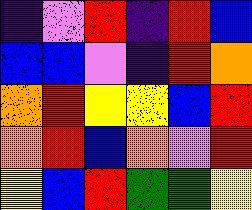[["indigo", "violet", "red", "indigo", "red", "blue"], ["blue", "blue", "violet", "indigo", "red", "orange"], ["orange", "red", "yellow", "yellow", "blue", "red"], ["orange", "red", "blue", "orange", "violet", "red"], ["yellow", "blue", "red", "green", "green", "yellow"]]